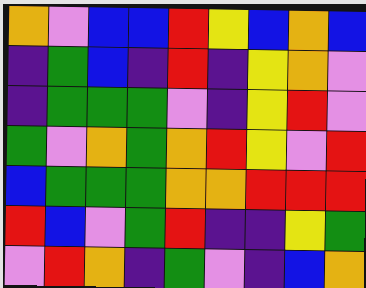[["orange", "violet", "blue", "blue", "red", "yellow", "blue", "orange", "blue"], ["indigo", "green", "blue", "indigo", "red", "indigo", "yellow", "orange", "violet"], ["indigo", "green", "green", "green", "violet", "indigo", "yellow", "red", "violet"], ["green", "violet", "orange", "green", "orange", "red", "yellow", "violet", "red"], ["blue", "green", "green", "green", "orange", "orange", "red", "red", "red"], ["red", "blue", "violet", "green", "red", "indigo", "indigo", "yellow", "green"], ["violet", "red", "orange", "indigo", "green", "violet", "indigo", "blue", "orange"]]